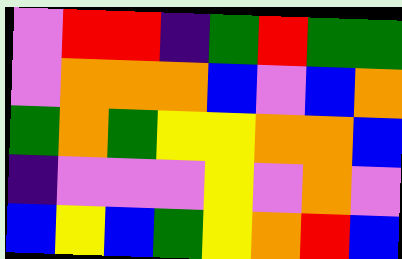[["violet", "red", "red", "indigo", "green", "red", "green", "green"], ["violet", "orange", "orange", "orange", "blue", "violet", "blue", "orange"], ["green", "orange", "green", "yellow", "yellow", "orange", "orange", "blue"], ["indigo", "violet", "violet", "violet", "yellow", "violet", "orange", "violet"], ["blue", "yellow", "blue", "green", "yellow", "orange", "red", "blue"]]